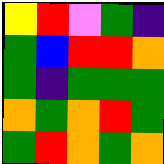[["yellow", "red", "violet", "green", "indigo"], ["green", "blue", "red", "red", "orange"], ["green", "indigo", "green", "green", "green"], ["orange", "green", "orange", "red", "green"], ["green", "red", "orange", "green", "orange"]]